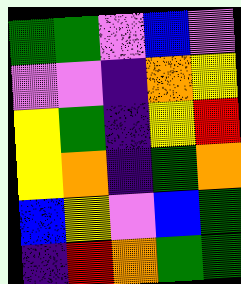[["green", "green", "violet", "blue", "violet"], ["violet", "violet", "indigo", "orange", "yellow"], ["yellow", "green", "indigo", "yellow", "red"], ["yellow", "orange", "indigo", "green", "orange"], ["blue", "yellow", "violet", "blue", "green"], ["indigo", "red", "orange", "green", "green"]]